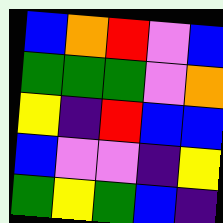[["blue", "orange", "red", "violet", "blue"], ["green", "green", "green", "violet", "orange"], ["yellow", "indigo", "red", "blue", "blue"], ["blue", "violet", "violet", "indigo", "yellow"], ["green", "yellow", "green", "blue", "indigo"]]